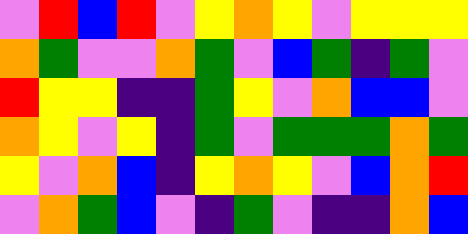[["violet", "red", "blue", "red", "violet", "yellow", "orange", "yellow", "violet", "yellow", "yellow", "yellow"], ["orange", "green", "violet", "violet", "orange", "green", "violet", "blue", "green", "indigo", "green", "violet"], ["red", "yellow", "yellow", "indigo", "indigo", "green", "yellow", "violet", "orange", "blue", "blue", "violet"], ["orange", "yellow", "violet", "yellow", "indigo", "green", "violet", "green", "green", "green", "orange", "green"], ["yellow", "violet", "orange", "blue", "indigo", "yellow", "orange", "yellow", "violet", "blue", "orange", "red"], ["violet", "orange", "green", "blue", "violet", "indigo", "green", "violet", "indigo", "indigo", "orange", "blue"]]